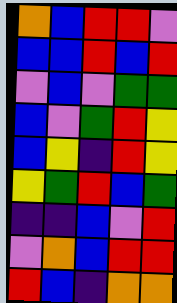[["orange", "blue", "red", "red", "violet"], ["blue", "blue", "red", "blue", "red"], ["violet", "blue", "violet", "green", "green"], ["blue", "violet", "green", "red", "yellow"], ["blue", "yellow", "indigo", "red", "yellow"], ["yellow", "green", "red", "blue", "green"], ["indigo", "indigo", "blue", "violet", "red"], ["violet", "orange", "blue", "red", "red"], ["red", "blue", "indigo", "orange", "orange"]]